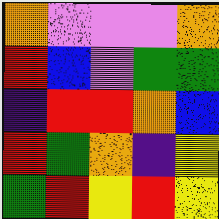[["orange", "violet", "violet", "violet", "orange"], ["red", "blue", "violet", "green", "green"], ["indigo", "red", "red", "orange", "blue"], ["red", "green", "orange", "indigo", "yellow"], ["green", "red", "yellow", "red", "yellow"]]